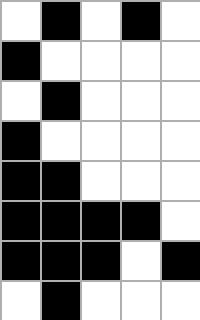[["white", "black", "white", "black", "white"], ["black", "white", "white", "white", "white"], ["white", "black", "white", "white", "white"], ["black", "white", "white", "white", "white"], ["black", "black", "white", "white", "white"], ["black", "black", "black", "black", "white"], ["black", "black", "black", "white", "black"], ["white", "black", "white", "white", "white"]]